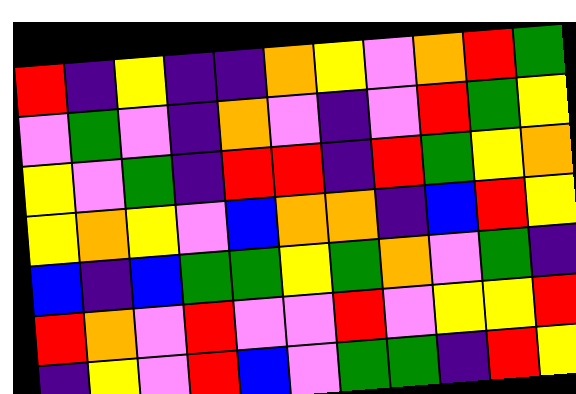[["red", "indigo", "yellow", "indigo", "indigo", "orange", "yellow", "violet", "orange", "red", "green"], ["violet", "green", "violet", "indigo", "orange", "violet", "indigo", "violet", "red", "green", "yellow"], ["yellow", "violet", "green", "indigo", "red", "red", "indigo", "red", "green", "yellow", "orange"], ["yellow", "orange", "yellow", "violet", "blue", "orange", "orange", "indigo", "blue", "red", "yellow"], ["blue", "indigo", "blue", "green", "green", "yellow", "green", "orange", "violet", "green", "indigo"], ["red", "orange", "violet", "red", "violet", "violet", "red", "violet", "yellow", "yellow", "red"], ["indigo", "yellow", "violet", "red", "blue", "violet", "green", "green", "indigo", "red", "yellow"]]